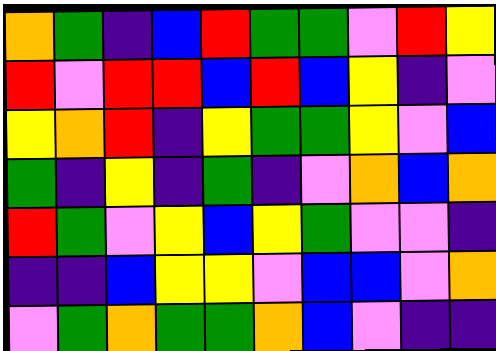[["orange", "green", "indigo", "blue", "red", "green", "green", "violet", "red", "yellow"], ["red", "violet", "red", "red", "blue", "red", "blue", "yellow", "indigo", "violet"], ["yellow", "orange", "red", "indigo", "yellow", "green", "green", "yellow", "violet", "blue"], ["green", "indigo", "yellow", "indigo", "green", "indigo", "violet", "orange", "blue", "orange"], ["red", "green", "violet", "yellow", "blue", "yellow", "green", "violet", "violet", "indigo"], ["indigo", "indigo", "blue", "yellow", "yellow", "violet", "blue", "blue", "violet", "orange"], ["violet", "green", "orange", "green", "green", "orange", "blue", "violet", "indigo", "indigo"]]